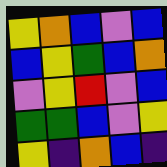[["yellow", "orange", "blue", "violet", "blue"], ["blue", "yellow", "green", "blue", "orange"], ["violet", "yellow", "red", "violet", "blue"], ["green", "green", "blue", "violet", "yellow"], ["yellow", "indigo", "orange", "blue", "indigo"]]